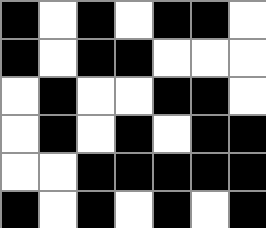[["black", "white", "black", "white", "black", "black", "white"], ["black", "white", "black", "black", "white", "white", "white"], ["white", "black", "white", "white", "black", "black", "white"], ["white", "black", "white", "black", "white", "black", "black"], ["white", "white", "black", "black", "black", "black", "black"], ["black", "white", "black", "white", "black", "white", "black"]]